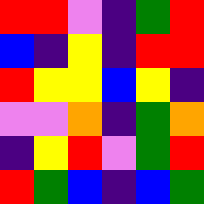[["red", "red", "violet", "indigo", "green", "red"], ["blue", "indigo", "yellow", "indigo", "red", "red"], ["red", "yellow", "yellow", "blue", "yellow", "indigo"], ["violet", "violet", "orange", "indigo", "green", "orange"], ["indigo", "yellow", "red", "violet", "green", "red"], ["red", "green", "blue", "indigo", "blue", "green"]]